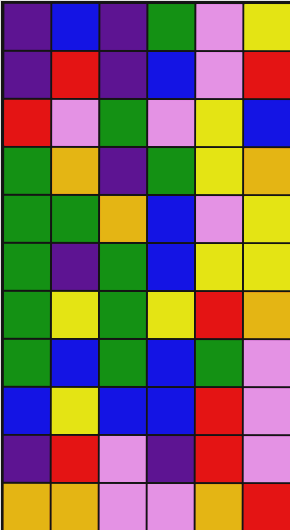[["indigo", "blue", "indigo", "green", "violet", "yellow"], ["indigo", "red", "indigo", "blue", "violet", "red"], ["red", "violet", "green", "violet", "yellow", "blue"], ["green", "orange", "indigo", "green", "yellow", "orange"], ["green", "green", "orange", "blue", "violet", "yellow"], ["green", "indigo", "green", "blue", "yellow", "yellow"], ["green", "yellow", "green", "yellow", "red", "orange"], ["green", "blue", "green", "blue", "green", "violet"], ["blue", "yellow", "blue", "blue", "red", "violet"], ["indigo", "red", "violet", "indigo", "red", "violet"], ["orange", "orange", "violet", "violet", "orange", "red"]]